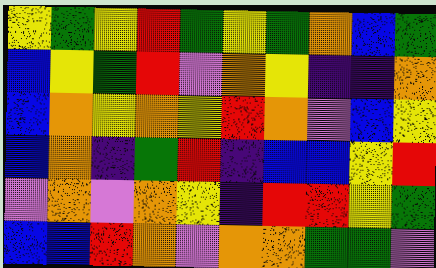[["yellow", "green", "yellow", "red", "green", "yellow", "green", "orange", "blue", "green"], ["blue", "yellow", "green", "red", "violet", "orange", "yellow", "indigo", "indigo", "orange"], ["blue", "orange", "yellow", "orange", "yellow", "red", "orange", "violet", "blue", "yellow"], ["blue", "orange", "indigo", "green", "red", "indigo", "blue", "blue", "yellow", "red"], ["violet", "orange", "violet", "orange", "yellow", "indigo", "red", "red", "yellow", "green"], ["blue", "blue", "red", "orange", "violet", "orange", "orange", "green", "green", "violet"]]